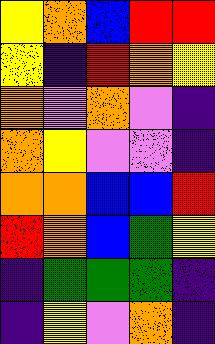[["yellow", "orange", "blue", "red", "red"], ["yellow", "indigo", "red", "orange", "yellow"], ["orange", "violet", "orange", "violet", "indigo"], ["orange", "yellow", "violet", "violet", "indigo"], ["orange", "orange", "blue", "blue", "red"], ["red", "orange", "blue", "green", "yellow"], ["indigo", "green", "green", "green", "indigo"], ["indigo", "yellow", "violet", "orange", "indigo"]]